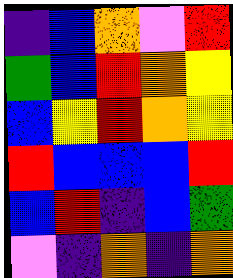[["indigo", "blue", "orange", "violet", "red"], ["green", "blue", "red", "orange", "yellow"], ["blue", "yellow", "red", "orange", "yellow"], ["red", "blue", "blue", "blue", "red"], ["blue", "red", "indigo", "blue", "green"], ["violet", "indigo", "orange", "indigo", "orange"]]